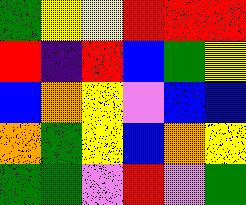[["green", "yellow", "yellow", "red", "red", "red"], ["red", "indigo", "red", "blue", "green", "yellow"], ["blue", "orange", "yellow", "violet", "blue", "blue"], ["orange", "green", "yellow", "blue", "orange", "yellow"], ["green", "green", "violet", "red", "violet", "green"]]